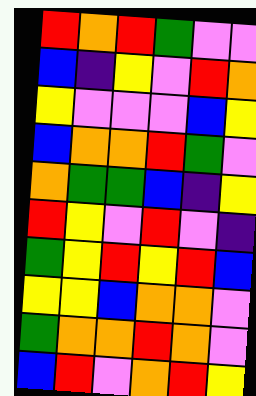[["red", "orange", "red", "green", "violet", "violet"], ["blue", "indigo", "yellow", "violet", "red", "orange"], ["yellow", "violet", "violet", "violet", "blue", "yellow"], ["blue", "orange", "orange", "red", "green", "violet"], ["orange", "green", "green", "blue", "indigo", "yellow"], ["red", "yellow", "violet", "red", "violet", "indigo"], ["green", "yellow", "red", "yellow", "red", "blue"], ["yellow", "yellow", "blue", "orange", "orange", "violet"], ["green", "orange", "orange", "red", "orange", "violet"], ["blue", "red", "violet", "orange", "red", "yellow"]]